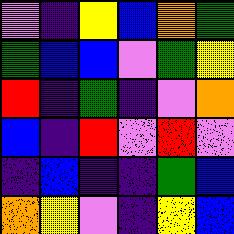[["violet", "indigo", "yellow", "blue", "orange", "green"], ["green", "blue", "blue", "violet", "green", "yellow"], ["red", "indigo", "green", "indigo", "violet", "orange"], ["blue", "indigo", "red", "violet", "red", "violet"], ["indigo", "blue", "indigo", "indigo", "green", "blue"], ["orange", "yellow", "violet", "indigo", "yellow", "blue"]]